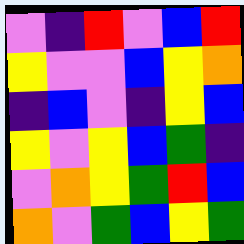[["violet", "indigo", "red", "violet", "blue", "red"], ["yellow", "violet", "violet", "blue", "yellow", "orange"], ["indigo", "blue", "violet", "indigo", "yellow", "blue"], ["yellow", "violet", "yellow", "blue", "green", "indigo"], ["violet", "orange", "yellow", "green", "red", "blue"], ["orange", "violet", "green", "blue", "yellow", "green"]]